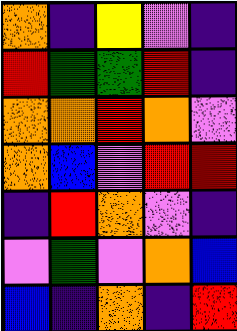[["orange", "indigo", "yellow", "violet", "indigo"], ["red", "green", "green", "red", "indigo"], ["orange", "orange", "red", "orange", "violet"], ["orange", "blue", "violet", "red", "red"], ["indigo", "red", "orange", "violet", "indigo"], ["violet", "green", "violet", "orange", "blue"], ["blue", "indigo", "orange", "indigo", "red"]]